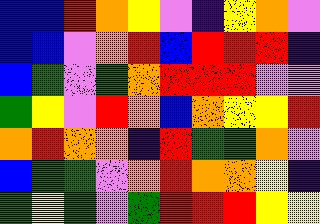[["blue", "blue", "red", "orange", "yellow", "violet", "indigo", "yellow", "orange", "violet"], ["blue", "blue", "violet", "orange", "red", "blue", "red", "red", "red", "indigo"], ["blue", "green", "violet", "green", "orange", "red", "red", "red", "violet", "violet"], ["green", "yellow", "violet", "red", "orange", "blue", "orange", "yellow", "yellow", "red"], ["orange", "red", "orange", "orange", "indigo", "red", "green", "green", "orange", "violet"], ["blue", "green", "green", "violet", "orange", "red", "orange", "orange", "yellow", "indigo"], ["green", "yellow", "green", "violet", "green", "red", "red", "red", "yellow", "yellow"]]